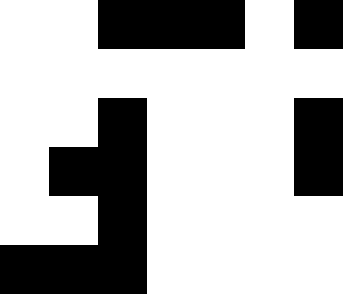[["white", "white", "black", "black", "black", "white", "black"], ["white", "white", "white", "white", "white", "white", "white"], ["white", "white", "black", "white", "white", "white", "black"], ["white", "black", "black", "white", "white", "white", "black"], ["white", "white", "black", "white", "white", "white", "white"], ["black", "black", "black", "white", "white", "white", "white"]]